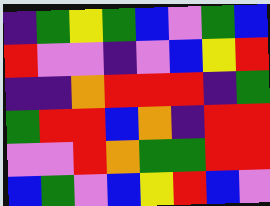[["indigo", "green", "yellow", "green", "blue", "violet", "green", "blue"], ["red", "violet", "violet", "indigo", "violet", "blue", "yellow", "red"], ["indigo", "indigo", "orange", "red", "red", "red", "indigo", "green"], ["green", "red", "red", "blue", "orange", "indigo", "red", "red"], ["violet", "violet", "red", "orange", "green", "green", "red", "red"], ["blue", "green", "violet", "blue", "yellow", "red", "blue", "violet"]]